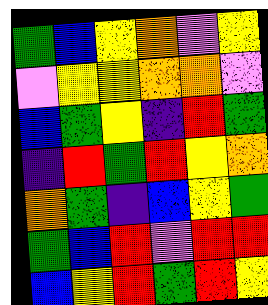[["green", "blue", "yellow", "orange", "violet", "yellow"], ["violet", "yellow", "yellow", "orange", "orange", "violet"], ["blue", "green", "yellow", "indigo", "red", "green"], ["indigo", "red", "green", "red", "yellow", "orange"], ["orange", "green", "indigo", "blue", "yellow", "green"], ["green", "blue", "red", "violet", "red", "red"], ["blue", "yellow", "red", "green", "red", "yellow"]]